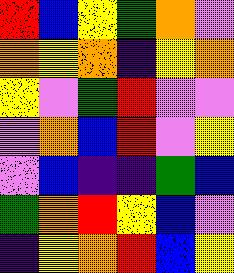[["red", "blue", "yellow", "green", "orange", "violet"], ["orange", "yellow", "orange", "indigo", "yellow", "orange"], ["yellow", "violet", "green", "red", "violet", "violet"], ["violet", "orange", "blue", "red", "violet", "yellow"], ["violet", "blue", "indigo", "indigo", "green", "blue"], ["green", "orange", "red", "yellow", "blue", "violet"], ["indigo", "yellow", "orange", "red", "blue", "yellow"]]